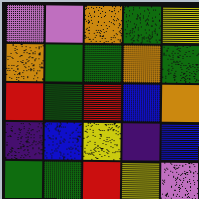[["violet", "violet", "orange", "green", "yellow"], ["orange", "green", "green", "orange", "green"], ["red", "green", "red", "blue", "orange"], ["indigo", "blue", "yellow", "indigo", "blue"], ["green", "green", "red", "yellow", "violet"]]